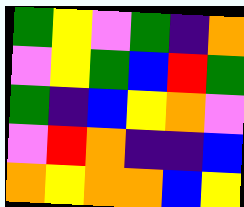[["green", "yellow", "violet", "green", "indigo", "orange"], ["violet", "yellow", "green", "blue", "red", "green"], ["green", "indigo", "blue", "yellow", "orange", "violet"], ["violet", "red", "orange", "indigo", "indigo", "blue"], ["orange", "yellow", "orange", "orange", "blue", "yellow"]]